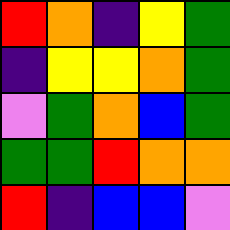[["red", "orange", "indigo", "yellow", "green"], ["indigo", "yellow", "yellow", "orange", "green"], ["violet", "green", "orange", "blue", "green"], ["green", "green", "red", "orange", "orange"], ["red", "indigo", "blue", "blue", "violet"]]